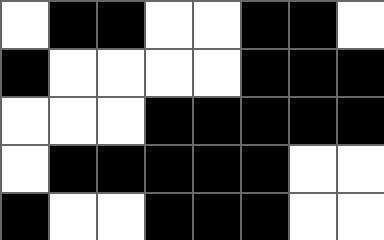[["white", "black", "black", "white", "white", "black", "black", "white"], ["black", "white", "white", "white", "white", "black", "black", "black"], ["white", "white", "white", "black", "black", "black", "black", "black"], ["white", "black", "black", "black", "black", "black", "white", "white"], ["black", "white", "white", "black", "black", "black", "white", "white"]]